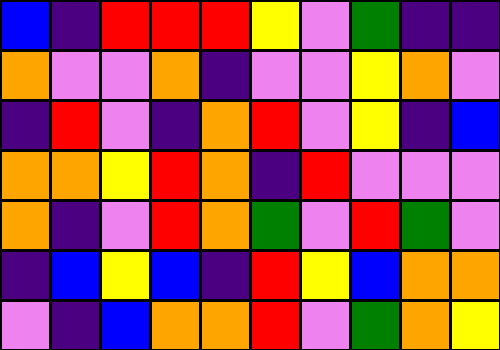[["blue", "indigo", "red", "red", "red", "yellow", "violet", "green", "indigo", "indigo"], ["orange", "violet", "violet", "orange", "indigo", "violet", "violet", "yellow", "orange", "violet"], ["indigo", "red", "violet", "indigo", "orange", "red", "violet", "yellow", "indigo", "blue"], ["orange", "orange", "yellow", "red", "orange", "indigo", "red", "violet", "violet", "violet"], ["orange", "indigo", "violet", "red", "orange", "green", "violet", "red", "green", "violet"], ["indigo", "blue", "yellow", "blue", "indigo", "red", "yellow", "blue", "orange", "orange"], ["violet", "indigo", "blue", "orange", "orange", "red", "violet", "green", "orange", "yellow"]]